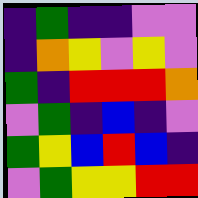[["indigo", "green", "indigo", "indigo", "violet", "violet"], ["indigo", "orange", "yellow", "violet", "yellow", "violet"], ["green", "indigo", "red", "red", "red", "orange"], ["violet", "green", "indigo", "blue", "indigo", "violet"], ["green", "yellow", "blue", "red", "blue", "indigo"], ["violet", "green", "yellow", "yellow", "red", "red"]]